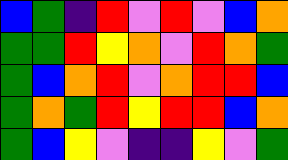[["blue", "green", "indigo", "red", "violet", "red", "violet", "blue", "orange"], ["green", "green", "red", "yellow", "orange", "violet", "red", "orange", "green"], ["green", "blue", "orange", "red", "violet", "orange", "red", "red", "blue"], ["green", "orange", "green", "red", "yellow", "red", "red", "blue", "orange"], ["green", "blue", "yellow", "violet", "indigo", "indigo", "yellow", "violet", "green"]]